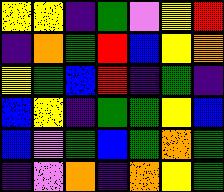[["yellow", "yellow", "indigo", "green", "violet", "yellow", "red"], ["indigo", "orange", "green", "red", "blue", "yellow", "orange"], ["yellow", "green", "blue", "red", "indigo", "green", "indigo"], ["blue", "yellow", "indigo", "green", "green", "yellow", "blue"], ["blue", "violet", "green", "blue", "green", "orange", "green"], ["indigo", "violet", "orange", "indigo", "orange", "yellow", "green"]]